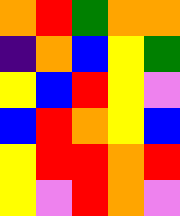[["orange", "red", "green", "orange", "orange"], ["indigo", "orange", "blue", "yellow", "green"], ["yellow", "blue", "red", "yellow", "violet"], ["blue", "red", "orange", "yellow", "blue"], ["yellow", "red", "red", "orange", "red"], ["yellow", "violet", "red", "orange", "violet"]]